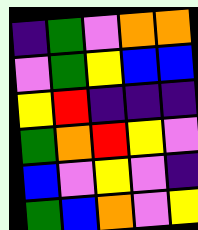[["indigo", "green", "violet", "orange", "orange"], ["violet", "green", "yellow", "blue", "blue"], ["yellow", "red", "indigo", "indigo", "indigo"], ["green", "orange", "red", "yellow", "violet"], ["blue", "violet", "yellow", "violet", "indigo"], ["green", "blue", "orange", "violet", "yellow"]]